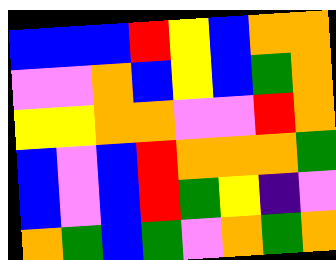[["blue", "blue", "blue", "red", "yellow", "blue", "orange", "orange"], ["violet", "violet", "orange", "blue", "yellow", "blue", "green", "orange"], ["yellow", "yellow", "orange", "orange", "violet", "violet", "red", "orange"], ["blue", "violet", "blue", "red", "orange", "orange", "orange", "green"], ["blue", "violet", "blue", "red", "green", "yellow", "indigo", "violet"], ["orange", "green", "blue", "green", "violet", "orange", "green", "orange"]]